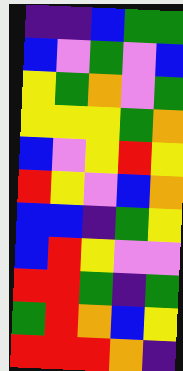[["indigo", "indigo", "blue", "green", "green"], ["blue", "violet", "green", "violet", "blue"], ["yellow", "green", "orange", "violet", "green"], ["yellow", "yellow", "yellow", "green", "orange"], ["blue", "violet", "yellow", "red", "yellow"], ["red", "yellow", "violet", "blue", "orange"], ["blue", "blue", "indigo", "green", "yellow"], ["blue", "red", "yellow", "violet", "violet"], ["red", "red", "green", "indigo", "green"], ["green", "red", "orange", "blue", "yellow"], ["red", "red", "red", "orange", "indigo"]]